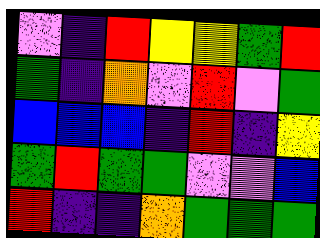[["violet", "indigo", "red", "yellow", "yellow", "green", "red"], ["green", "indigo", "orange", "violet", "red", "violet", "green"], ["blue", "blue", "blue", "indigo", "red", "indigo", "yellow"], ["green", "red", "green", "green", "violet", "violet", "blue"], ["red", "indigo", "indigo", "orange", "green", "green", "green"]]